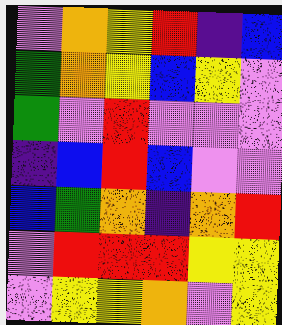[["violet", "orange", "yellow", "red", "indigo", "blue"], ["green", "orange", "yellow", "blue", "yellow", "violet"], ["green", "violet", "red", "violet", "violet", "violet"], ["indigo", "blue", "red", "blue", "violet", "violet"], ["blue", "green", "orange", "indigo", "orange", "red"], ["violet", "red", "red", "red", "yellow", "yellow"], ["violet", "yellow", "yellow", "orange", "violet", "yellow"]]